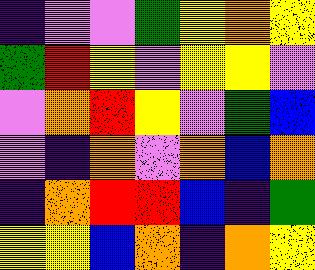[["indigo", "violet", "violet", "green", "yellow", "orange", "yellow"], ["green", "red", "yellow", "violet", "yellow", "yellow", "violet"], ["violet", "orange", "red", "yellow", "violet", "green", "blue"], ["violet", "indigo", "orange", "violet", "orange", "blue", "orange"], ["indigo", "orange", "red", "red", "blue", "indigo", "green"], ["yellow", "yellow", "blue", "orange", "indigo", "orange", "yellow"]]